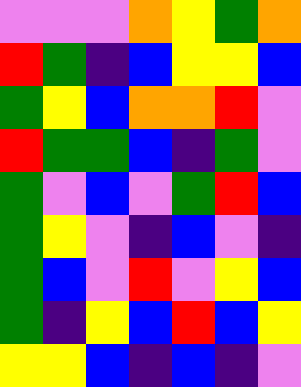[["violet", "violet", "violet", "orange", "yellow", "green", "orange"], ["red", "green", "indigo", "blue", "yellow", "yellow", "blue"], ["green", "yellow", "blue", "orange", "orange", "red", "violet"], ["red", "green", "green", "blue", "indigo", "green", "violet"], ["green", "violet", "blue", "violet", "green", "red", "blue"], ["green", "yellow", "violet", "indigo", "blue", "violet", "indigo"], ["green", "blue", "violet", "red", "violet", "yellow", "blue"], ["green", "indigo", "yellow", "blue", "red", "blue", "yellow"], ["yellow", "yellow", "blue", "indigo", "blue", "indigo", "violet"]]